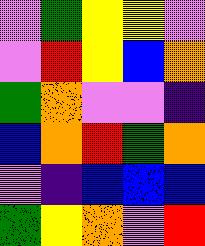[["violet", "green", "yellow", "yellow", "violet"], ["violet", "red", "yellow", "blue", "orange"], ["green", "orange", "violet", "violet", "indigo"], ["blue", "orange", "red", "green", "orange"], ["violet", "indigo", "blue", "blue", "blue"], ["green", "yellow", "orange", "violet", "red"]]